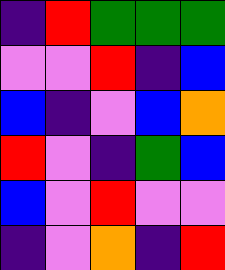[["indigo", "red", "green", "green", "green"], ["violet", "violet", "red", "indigo", "blue"], ["blue", "indigo", "violet", "blue", "orange"], ["red", "violet", "indigo", "green", "blue"], ["blue", "violet", "red", "violet", "violet"], ["indigo", "violet", "orange", "indigo", "red"]]